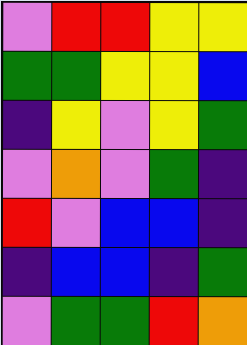[["violet", "red", "red", "yellow", "yellow"], ["green", "green", "yellow", "yellow", "blue"], ["indigo", "yellow", "violet", "yellow", "green"], ["violet", "orange", "violet", "green", "indigo"], ["red", "violet", "blue", "blue", "indigo"], ["indigo", "blue", "blue", "indigo", "green"], ["violet", "green", "green", "red", "orange"]]